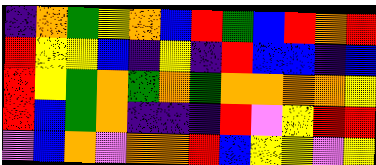[["indigo", "orange", "green", "yellow", "orange", "blue", "red", "green", "blue", "red", "orange", "red"], ["red", "yellow", "yellow", "blue", "indigo", "yellow", "indigo", "red", "blue", "blue", "indigo", "blue"], ["red", "yellow", "green", "orange", "green", "orange", "green", "orange", "orange", "orange", "orange", "yellow"], ["red", "blue", "green", "orange", "indigo", "indigo", "indigo", "red", "violet", "yellow", "red", "red"], ["violet", "blue", "orange", "violet", "orange", "orange", "red", "blue", "yellow", "yellow", "violet", "yellow"]]